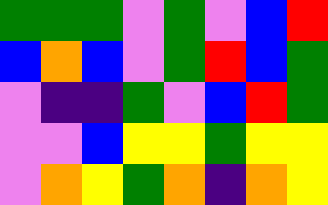[["green", "green", "green", "violet", "green", "violet", "blue", "red"], ["blue", "orange", "blue", "violet", "green", "red", "blue", "green"], ["violet", "indigo", "indigo", "green", "violet", "blue", "red", "green"], ["violet", "violet", "blue", "yellow", "yellow", "green", "yellow", "yellow"], ["violet", "orange", "yellow", "green", "orange", "indigo", "orange", "yellow"]]